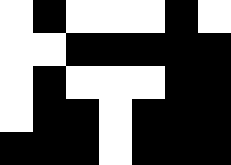[["white", "black", "white", "white", "white", "black", "white"], ["white", "white", "black", "black", "black", "black", "black"], ["white", "black", "white", "white", "white", "black", "black"], ["white", "black", "black", "white", "black", "black", "black"], ["black", "black", "black", "white", "black", "black", "black"]]